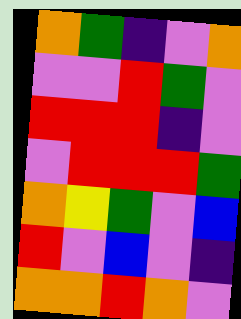[["orange", "green", "indigo", "violet", "orange"], ["violet", "violet", "red", "green", "violet"], ["red", "red", "red", "indigo", "violet"], ["violet", "red", "red", "red", "green"], ["orange", "yellow", "green", "violet", "blue"], ["red", "violet", "blue", "violet", "indigo"], ["orange", "orange", "red", "orange", "violet"]]